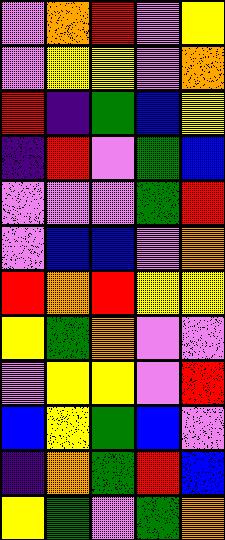[["violet", "orange", "red", "violet", "yellow"], ["violet", "yellow", "yellow", "violet", "orange"], ["red", "indigo", "green", "blue", "yellow"], ["indigo", "red", "violet", "green", "blue"], ["violet", "violet", "violet", "green", "red"], ["violet", "blue", "blue", "violet", "orange"], ["red", "orange", "red", "yellow", "yellow"], ["yellow", "green", "orange", "violet", "violet"], ["violet", "yellow", "yellow", "violet", "red"], ["blue", "yellow", "green", "blue", "violet"], ["indigo", "orange", "green", "red", "blue"], ["yellow", "green", "violet", "green", "orange"]]